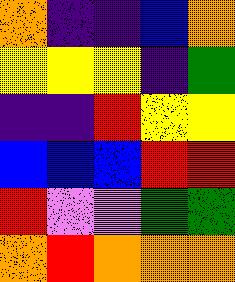[["orange", "indigo", "indigo", "blue", "orange"], ["yellow", "yellow", "yellow", "indigo", "green"], ["indigo", "indigo", "red", "yellow", "yellow"], ["blue", "blue", "blue", "red", "red"], ["red", "violet", "violet", "green", "green"], ["orange", "red", "orange", "orange", "orange"]]